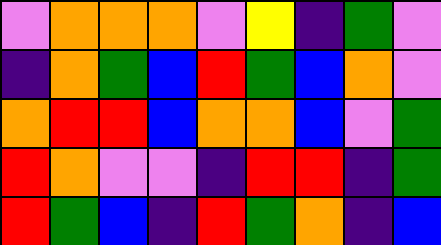[["violet", "orange", "orange", "orange", "violet", "yellow", "indigo", "green", "violet"], ["indigo", "orange", "green", "blue", "red", "green", "blue", "orange", "violet"], ["orange", "red", "red", "blue", "orange", "orange", "blue", "violet", "green"], ["red", "orange", "violet", "violet", "indigo", "red", "red", "indigo", "green"], ["red", "green", "blue", "indigo", "red", "green", "orange", "indigo", "blue"]]